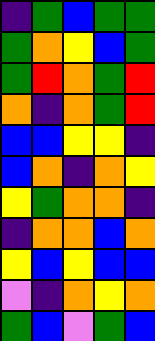[["indigo", "green", "blue", "green", "green"], ["green", "orange", "yellow", "blue", "green"], ["green", "red", "orange", "green", "red"], ["orange", "indigo", "orange", "green", "red"], ["blue", "blue", "yellow", "yellow", "indigo"], ["blue", "orange", "indigo", "orange", "yellow"], ["yellow", "green", "orange", "orange", "indigo"], ["indigo", "orange", "orange", "blue", "orange"], ["yellow", "blue", "yellow", "blue", "blue"], ["violet", "indigo", "orange", "yellow", "orange"], ["green", "blue", "violet", "green", "blue"]]